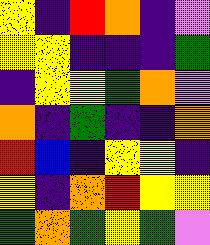[["yellow", "indigo", "red", "orange", "indigo", "violet"], ["yellow", "yellow", "indigo", "indigo", "indigo", "green"], ["indigo", "yellow", "yellow", "green", "orange", "violet"], ["orange", "indigo", "green", "indigo", "indigo", "orange"], ["red", "blue", "indigo", "yellow", "yellow", "indigo"], ["yellow", "indigo", "orange", "red", "yellow", "yellow"], ["green", "orange", "green", "yellow", "green", "violet"]]